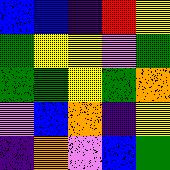[["blue", "blue", "indigo", "red", "yellow"], ["green", "yellow", "yellow", "violet", "green"], ["green", "green", "yellow", "green", "orange"], ["violet", "blue", "orange", "indigo", "yellow"], ["indigo", "orange", "violet", "blue", "green"]]